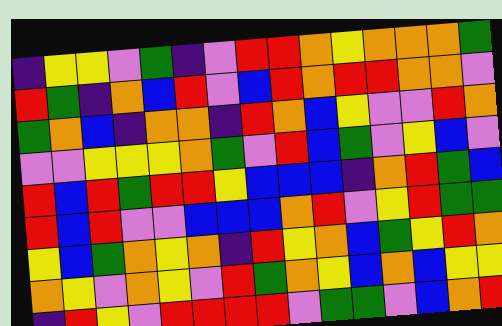[["indigo", "yellow", "yellow", "violet", "green", "indigo", "violet", "red", "red", "orange", "yellow", "orange", "orange", "orange", "green"], ["red", "green", "indigo", "orange", "blue", "red", "violet", "blue", "red", "orange", "red", "red", "orange", "orange", "violet"], ["green", "orange", "blue", "indigo", "orange", "orange", "indigo", "red", "orange", "blue", "yellow", "violet", "violet", "red", "orange"], ["violet", "violet", "yellow", "yellow", "yellow", "orange", "green", "violet", "red", "blue", "green", "violet", "yellow", "blue", "violet"], ["red", "blue", "red", "green", "red", "red", "yellow", "blue", "blue", "blue", "indigo", "orange", "red", "green", "blue"], ["red", "blue", "red", "violet", "violet", "blue", "blue", "blue", "orange", "red", "violet", "yellow", "red", "green", "green"], ["yellow", "blue", "green", "orange", "yellow", "orange", "indigo", "red", "yellow", "orange", "blue", "green", "yellow", "red", "orange"], ["orange", "yellow", "violet", "orange", "yellow", "violet", "red", "green", "orange", "yellow", "blue", "orange", "blue", "yellow", "yellow"], ["indigo", "red", "yellow", "violet", "red", "red", "red", "red", "violet", "green", "green", "violet", "blue", "orange", "red"]]